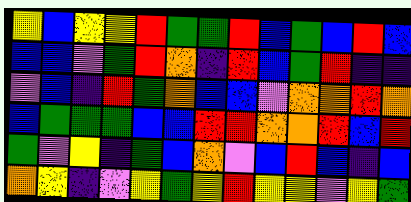[["yellow", "blue", "yellow", "yellow", "red", "green", "green", "red", "blue", "green", "blue", "red", "blue"], ["blue", "blue", "violet", "green", "red", "orange", "indigo", "red", "blue", "green", "red", "indigo", "indigo"], ["violet", "blue", "indigo", "red", "green", "orange", "blue", "blue", "violet", "orange", "orange", "red", "orange"], ["blue", "green", "green", "green", "blue", "blue", "red", "red", "orange", "orange", "red", "blue", "red"], ["green", "violet", "yellow", "indigo", "green", "blue", "orange", "violet", "blue", "red", "blue", "indigo", "blue"], ["orange", "yellow", "indigo", "violet", "yellow", "green", "yellow", "red", "yellow", "yellow", "violet", "yellow", "green"]]